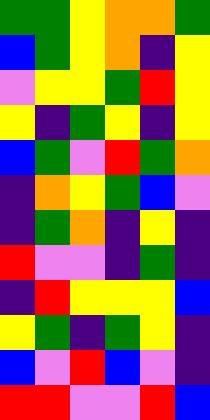[["green", "green", "yellow", "orange", "orange", "green"], ["blue", "green", "yellow", "orange", "indigo", "yellow"], ["violet", "yellow", "yellow", "green", "red", "yellow"], ["yellow", "indigo", "green", "yellow", "indigo", "yellow"], ["blue", "green", "violet", "red", "green", "orange"], ["indigo", "orange", "yellow", "green", "blue", "violet"], ["indigo", "green", "orange", "indigo", "yellow", "indigo"], ["red", "violet", "violet", "indigo", "green", "indigo"], ["indigo", "red", "yellow", "yellow", "yellow", "blue"], ["yellow", "green", "indigo", "green", "yellow", "indigo"], ["blue", "violet", "red", "blue", "violet", "indigo"], ["red", "red", "violet", "violet", "red", "blue"]]